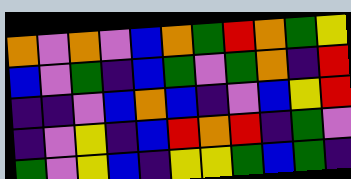[["orange", "violet", "orange", "violet", "blue", "orange", "green", "red", "orange", "green", "yellow"], ["blue", "violet", "green", "indigo", "blue", "green", "violet", "green", "orange", "indigo", "red"], ["indigo", "indigo", "violet", "blue", "orange", "blue", "indigo", "violet", "blue", "yellow", "red"], ["indigo", "violet", "yellow", "indigo", "blue", "red", "orange", "red", "indigo", "green", "violet"], ["green", "violet", "yellow", "blue", "indigo", "yellow", "yellow", "green", "blue", "green", "indigo"]]